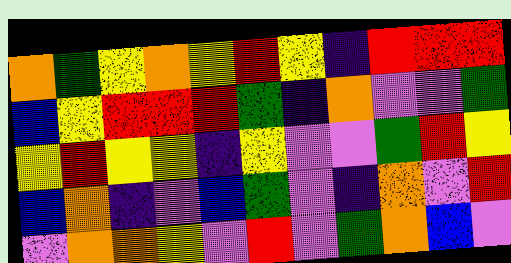[["orange", "green", "yellow", "orange", "yellow", "red", "yellow", "indigo", "red", "red", "red"], ["blue", "yellow", "red", "red", "red", "green", "indigo", "orange", "violet", "violet", "green"], ["yellow", "red", "yellow", "yellow", "indigo", "yellow", "violet", "violet", "green", "red", "yellow"], ["blue", "orange", "indigo", "violet", "blue", "green", "violet", "indigo", "orange", "violet", "red"], ["violet", "orange", "orange", "yellow", "violet", "red", "violet", "green", "orange", "blue", "violet"]]